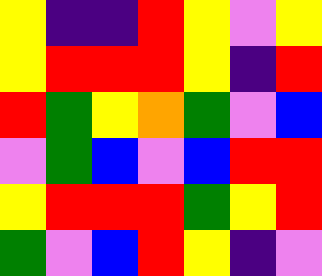[["yellow", "indigo", "indigo", "red", "yellow", "violet", "yellow"], ["yellow", "red", "red", "red", "yellow", "indigo", "red"], ["red", "green", "yellow", "orange", "green", "violet", "blue"], ["violet", "green", "blue", "violet", "blue", "red", "red"], ["yellow", "red", "red", "red", "green", "yellow", "red"], ["green", "violet", "blue", "red", "yellow", "indigo", "violet"]]